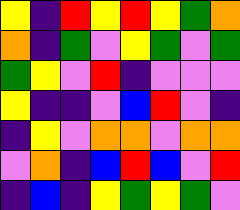[["yellow", "indigo", "red", "yellow", "red", "yellow", "green", "orange"], ["orange", "indigo", "green", "violet", "yellow", "green", "violet", "green"], ["green", "yellow", "violet", "red", "indigo", "violet", "violet", "violet"], ["yellow", "indigo", "indigo", "violet", "blue", "red", "violet", "indigo"], ["indigo", "yellow", "violet", "orange", "orange", "violet", "orange", "orange"], ["violet", "orange", "indigo", "blue", "red", "blue", "violet", "red"], ["indigo", "blue", "indigo", "yellow", "green", "yellow", "green", "violet"]]